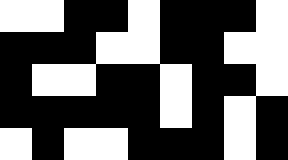[["white", "white", "black", "black", "white", "black", "black", "black", "white"], ["black", "black", "black", "white", "white", "black", "black", "white", "white"], ["black", "white", "white", "black", "black", "white", "black", "black", "white"], ["black", "black", "black", "black", "black", "white", "black", "white", "black"], ["white", "black", "white", "white", "black", "black", "black", "white", "black"]]